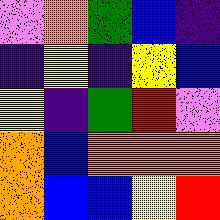[["violet", "orange", "green", "blue", "indigo"], ["indigo", "yellow", "indigo", "yellow", "blue"], ["yellow", "indigo", "green", "red", "violet"], ["orange", "blue", "orange", "orange", "orange"], ["orange", "blue", "blue", "yellow", "red"]]